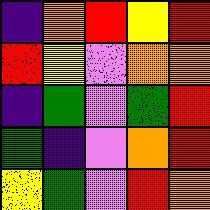[["indigo", "orange", "red", "yellow", "red"], ["red", "yellow", "violet", "orange", "orange"], ["indigo", "green", "violet", "green", "red"], ["green", "indigo", "violet", "orange", "red"], ["yellow", "green", "violet", "red", "orange"]]